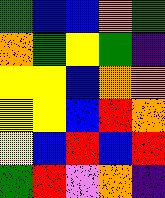[["green", "blue", "blue", "orange", "green"], ["orange", "green", "yellow", "green", "indigo"], ["yellow", "yellow", "blue", "orange", "orange"], ["yellow", "yellow", "blue", "red", "orange"], ["yellow", "blue", "red", "blue", "red"], ["green", "red", "violet", "orange", "indigo"]]